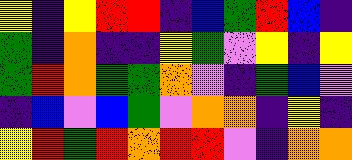[["yellow", "indigo", "yellow", "red", "red", "indigo", "blue", "green", "red", "blue", "indigo"], ["green", "indigo", "orange", "indigo", "indigo", "yellow", "green", "violet", "yellow", "indigo", "yellow"], ["green", "red", "orange", "green", "green", "orange", "violet", "indigo", "green", "blue", "violet"], ["indigo", "blue", "violet", "blue", "green", "violet", "orange", "orange", "indigo", "yellow", "indigo"], ["yellow", "red", "green", "red", "orange", "red", "red", "violet", "indigo", "orange", "orange"]]